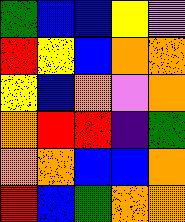[["green", "blue", "blue", "yellow", "violet"], ["red", "yellow", "blue", "orange", "orange"], ["yellow", "blue", "orange", "violet", "orange"], ["orange", "red", "red", "indigo", "green"], ["orange", "orange", "blue", "blue", "orange"], ["red", "blue", "green", "orange", "orange"]]